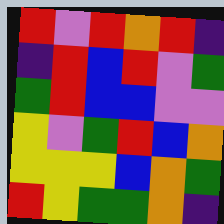[["red", "violet", "red", "orange", "red", "indigo"], ["indigo", "red", "blue", "red", "violet", "green"], ["green", "red", "blue", "blue", "violet", "violet"], ["yellow", "violet", "green", "red", "blue", "orange"], ["yellow", "yellow", "yellow", "blue", "orange", "green"], ["red", "yellow", "green", "green", "orange", "indigo"]]